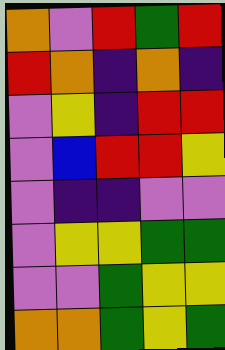[["orange", "violet", "red", "green", "red"], ["red", "orange", "indigo", "orange", "indigo"], ["violet", "yellow", "indigo", "red", "red"], ["violet", "blue", "red", "red", "yellow"], ["violet", "indigo", "indigo", "violet", "violet"], ["violet", "yellow", "yellow", "green", "green"], ["violet", "violet", "green", "yellow", "yellow"], ["orange", "orange", "green", "yellow", "green"]]